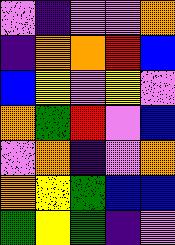[["violet", "indigo", "violet", "violet", "orange"], ["indigo", "orange", "orange", "red", "blue"], ["blue", "yellow", "violet", "yellow", "violet"], ["orange", "green", "red", "violet", "blue"], ["violet", "orange", "indigo", "violet", "orange"], ["orange", "yellow", "green", "blue", "blue"], ["green", "yellow", "green", "indigo", "violet"]]